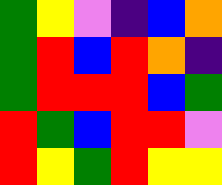[["green", "yellow", "violet", "indigo", "blue", "orange"], ["green", "red", "blue", "red", "orange", "indigo"], ["green", "red", "red", "red", "blue", "green"], ["red", "green", "blue", "red", "red", "violet"], ["red", "yellow", "green", "red", "yellow", "yellow"]]